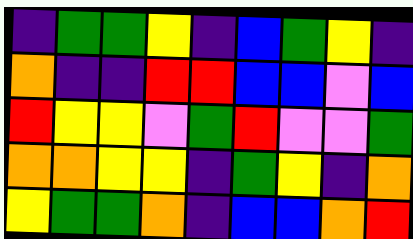[["indigo", "green", "green", "yellow", "indigo", "blue", "green", "yellow", "indigo"], ["orange", "indigo", "indigo", "red", "red", "blue", "blue", "violet", "blue"], ["red", "yellow", "yellow", "violet", "green", "red", "violet", "violet", "green"], ["orange", "orange", "yellow", "yellow", "indigo", "green", "yellow", "indigo", "orange"], ["yellow", "green", "green", "orange", "indigo", "blue", "blue", "orange", "red"]]